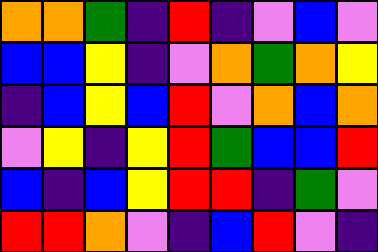[["orange", "orange", "green", "indigo", "red", "indigo", "violet", "blue", "violet"], ["blue", "blue", "yellow", "indigo", "violet", "orange", "green", "orange", "yellow"], ["indigo", "blue", "yellow", "blue", "red", "violet", "orange", "blue", "orange"], ["violet", "yellow", "indigo", "yellow", "red", "green", "blue", "blue", "red"], ["blue", "indigo", "blue", "yellow", "red", "red", "indigo", "green", "violet"], ["red", "red", "orange", "violet", "indigo", "blue", "red", "violet", "indigo"]]